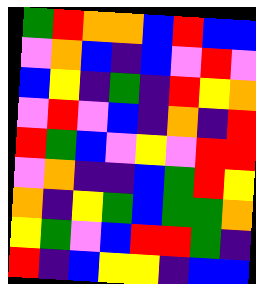[["green", "red", "orange", "orange", "blue", "red", "blue", "blue"], ["violet", "orange", "blue", "indigo", "blue", "violet", "red", "violet"], ["blue", "yellow", "indigo", "green", "indigo", "red", "yellow", "orange"], ["violet", "red", "violet", "blue", "indigo", "orange", "indigo", "red"], ["red", "green", "blue", "violet", "yellow", "violet", "red", "red"], ["violet", "orange", "indigo", "indigo", "blue", "green", "red", "yellow"], ["orange", "indigo", "yellow", "green", "blue", "green", "green", "orange"], ["yellow", "green", "violet", "blue", "red", "red", "green", "indigo"], ["red", "indigo", "blue", "yellow", "yellow", "indigo", "blue", "blue"]]